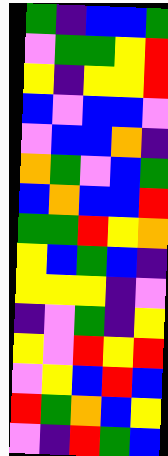[["green", "indigo", "blue", "blue", "green"], ["violet", "green", "green", "yellow", "red"], ["yellow", "indigo", "yellow", "yellow", "red"], ["blue", "violet", "blue", "blue", "violet"], ["violet", "blue", "blue", "orange", "indigo"], ["orange", "green", "violet", "blue", "green"], ["blue", "orange", "blue", "blue", "red"], ["green", "green", "red", "yellow", "orange"], ["yellow", "blue", "green", "blue", "indigo"], ["yellow", "yellow", "yellow", "indigo", "violet"], ["indigo", "violet", "green", "indigo", "yellow"], ["yellow", "violet", "red", "yellow", "red"], ["violet", "yellow", "blue", "red", "blue"], ["red", "green", "orange", "blue", "yellow"], ["violet", "indigo", "red", "green", "blue"]]